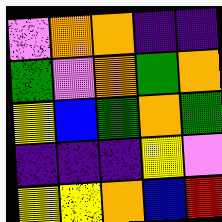[["violet", "orange", "orange", "indigo", "indigo"], ["green", "violet", "orange", "green", "orange"], ["yellow", "blue", "green", "orange", "green"], ["indigo", "indigo", "indigo", "yellow", "violet"], ["yellow", "yellow", "orange", "blue", "red"]]